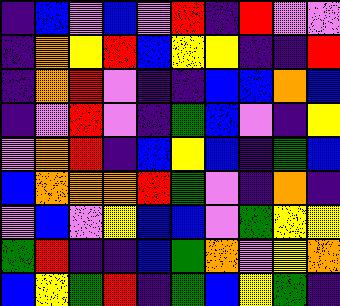[["indigo", "blue", "violet", "blue", "violet", "red", "indigo", "red", "violet", "violet"], ["indigo", "orange", "yellow", "red", "blue", "yellow", "yellow", "indigo", "indigo", "red"], ["indigo", "orange", "red", "violet", "indigo", "indigo", "blue", "blue", "orange", "blue"], ["indigo", "violet", "red", "violet", "indigo", "green", "blue", "violet", "indigo", "yellow"], ["violet", "orange", "red", "indigo", "blue", "yellow", "blue", "indigo", "green", "blue"], ["blue", "orange", "orange", "orange", "red", "green", "violet", "indigo", "orange", "indigo"], ["violet", "blue", "violet", "yellow", "blue", "blue", "violet", "green", "yellow", "yellow"], ["green", "red", "indigo", "indigo", "blue", "green", "orange", "violet", "yellow", "orange"], ["blue", "yellow", "green", "red", "indigo", "green", "blue", "yellow", "green", "indigo"]]